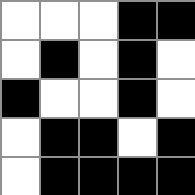[["white", "white", "white", "black", "black"], ["white", "black", "white", "black", "white"], ["black", "white", "white", "black", "white"], ["white", "black", "black", "white", "black"], ["white", "black", "black", "black", "black"]]